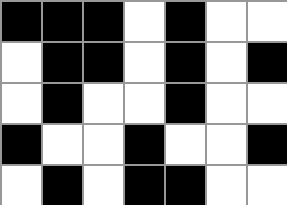[["black", "black", "black", "white", "black", "white", "white"], ["white", "black", "black", "white", "black", "white", "black"], ["white", "black", "white", "white", "black", "white", "white"], ["black", "white", "white", "black", "white", "white", "black"], ["white", "black", "white", "black", "black", "white", "white"]]